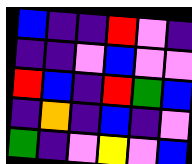[["blue", "indigo", "indigo", "red", "violet", "indigo"], ["indigo", "indigo", "violet", "blue", "violet", "violet"], ["red", "blue", "indigo", "red", "green", "blue"], ["indigo", "orange", "indigo", "blue", "indigo", "violet"], ["green", "indigo", "violet", "yellow", "violet", "blue"]]